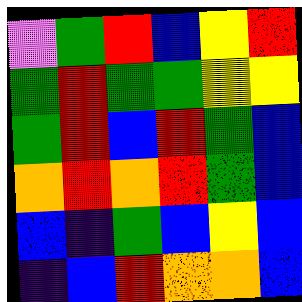[["violet", "green", "red", "blue", "yellow", "red"], ["green", "red", "green", "green", "yellow", "yellow"], ["green", "red", "blue", "red", "green", "blue"], ["orange", "red", "orange", "red", "green", "blue"], ["blue", "indigo", "green", "blue", "yellow", "blue"], ["indigo", "blue", "red", "orange", "orange", "blue"]]